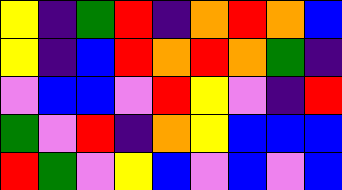[["yellow", "indigo", "green", "red", "indigo", "orange", "red", "orange", "blue"], ["yellow", "indigo", "blue", "red", "orange", "red", "orange", "green", "indigo"], ["violet", "blue", "blue", "violet", "red", "yellow", "violet", "indigo", "red"], ["green", "violet", "red", "indigo", "orange", "yellow", "blue", "blue", "blue"], ["red", "green", "violet", "yellow", "blue", "violet", "blue", "violet", "blue"]]